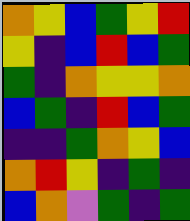[["orange", "yellow", "blue", "green", "yellow", "red"], ["yellow", "indigo", "blue", "red", "blue", "green"], ["green", "indigo", "orange", "yellow", "yellow", "orange"], ["blue", "green", "indigo", "red", "blue", "green"], ["indigo", "indigo", "green", "orange", "yellow", "blue"], ["orange", "red", "yellow", "indigo", "green", "indigo"], ["blue", "orange", "violet", "green", "indigo", "green"]]